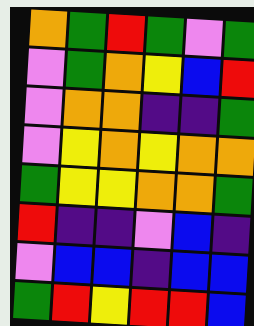[["orange", "green", "red", "green", "violet", "green"], ["violet", "green", "orange", "yellow", "blue", "red"], ["violet", "orange", "orange", "indigo", "indigo", "green"], ["violet", "yellow", "orange", "yellow", "orange", "orange"], ["green", "yellow", "yellow", "orange", "orange", "green"], ["red", "indigo", "indigo", "violet", "blue", "indigo"], ["violet", "blue", "blue", "indigo", "blue", "blue"], ["green", "red", "yellow", "red", "red", "blue"]]